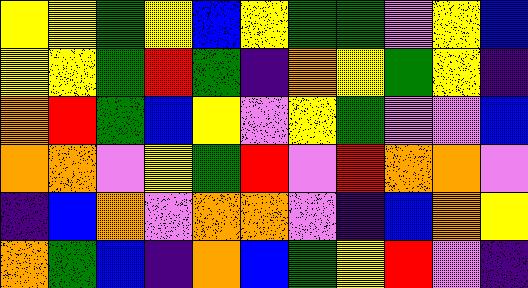[["yellow", "yellow", "green", "yellow", "blue", "yellow", "green", "green", "violet", "yellow", "blue"], ["yellow", "yellow", "green", "red", "green", "indigo", "orange", "yellow", "green", "yellow", "indigo"], ["orange", "red", "green", "blue", "yellow", "violet", "yellow", "green", "violet", "violet", "blue"], ["orange", "orange", "violet", "yellow", "green", "red", "violet", "red", "orange", "orange", "violet"], ["indigo", "blue", "orange", "violet", "orange", "orange", "violet", "indigo", "blue", "orange", "yellow"], ["orange", "green", "blue", "indigo", "orange", "blue", "green", "yellow", "red", "violet", "indigo"]]